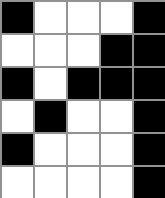[["black", "white", "white", "white", "black"], ["white", "white", "white", "black", "black"], ["black", "white", "black", "black", "black"], ["white", "black", "white", "white", "black"], ["black", "white", "white", "white", "black"], ["white", "white", "white", "white", "black"]]